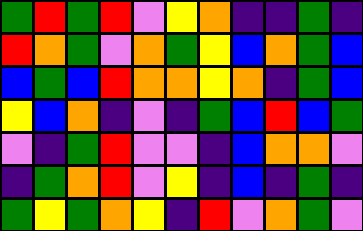[["green", "red", "green", "red", "violet", "yellow", "orange", "indigo", "indigo", "green", "indigo"], ["red", "orange", "green", "violet", "orange", "green", "yellow", "blue", "orange", "green", "blue"], ["blue", "green", "blue", "red", "orange", "orange", "yellow", "orange", "indigo", "green", "blue"], ["yellow", "blue", "orange", "indigo", "violet", "indigo", "green", "blue", "red", "blue", "green"], ["violet", "indigo", "green", "red", "violet", "violet", "indigo", "blue", "orange", "orange", "violet"], ["indigo", "green", "orange", "red", "violet", "yellow", "indigo", "blue", "indigo", "green", "indigo"], ["green", "yellow", "green", "orange", "yellow", "indigo", "red", "violet", "orange", "green", "violet"]]